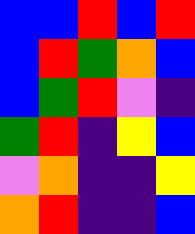[["blue", "blue", "red", "blue", "red"], ["blue", "red", "green", "orange", "blue"], ["blue", "green", "red", "violet", "indigo"], ["green", "red", "indigo", "yellow", "blue"], ["violet", "orange", "indigo", "indigo", "yellow"], ["orange", "red", "indigo", "indigo", "blue"]]